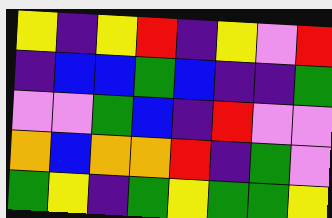[["yellow", "indigo", "yellow", "red", "indigo", "yellow", "violet", "red"], ["indigo", "blue", "blue", "green", "blue", "indigo", "indigo", "green"], ["violet", "violet", "green", "blue", "indigo", "red", "violet", "violet"], ["orange", "blue", "orange", "orange", "red", "indigo", "green", "violet"], ["green", "yellow", "indigo", "green", "yellow", "green", "green", "yellow"]]